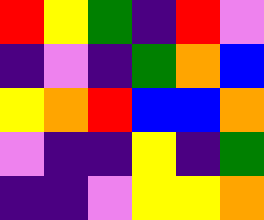[["red", "yellow", "green", "indigo", "red", "violet"], ["indigo", "violet", "indigo", "green", "orange", "blue"], ["yellow", "orange", "red", "blue", "blue", "orange"], ["violet", "indigo", "indigo", "yellow", "indigo", "green"], ["indigo", "indigo", "violet", "yellow", "yellow", "orange"]]